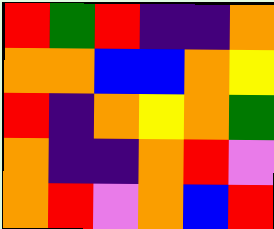[["red", "green", "red", "indigo", "indigo", "orange"], ["orange", "orange", "blue", "blue", "orange", "yellow"], ["red", "indigo", "orange", "yellow", "orange", "green"], ["orange", "indigo", "indigo", "orange", "red", "violet"], ["orange", "red", "violet", "orange", "blue", "red"]]